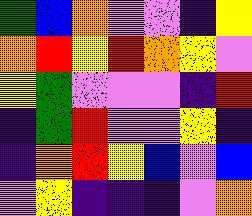[["green", "blue", "orange", "violet", "violet", "indigo", "yellow"], ["orange", "red", "yellow", "red", "orange", "yellow", "violet"], ["yellow", "green", "violet", "violet", "violet", "indigo", "red"], ["indigo", "green", "red", "violet", "violet", "yellow", "indigo"], ["indigo", "orange", "red", "yellow", "blue", "violet", "blue"], ["violet", "yellow", "indigo", "indigo", "indigo", "violet", "orange"]]